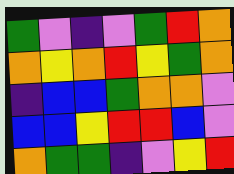[["green", "violet", "indigo", "violet", "green", "red", "orange"], ["orange", "yellow", "orange", "red", "yellow", "green", "orange"], ["indigo", "blue", "blue", "green", "orange", "orange", "violet"], ["blue", "blue", "yellow", "red", "red", "blue", "violet"], ["orange", "green", "green", "indigo", "violet", "yellow", "red"]]